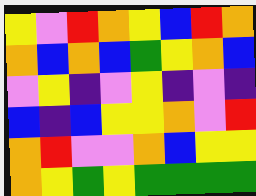[["yellow", "violet", "red", "orange", "yellow", "blue", "red", "orange"], ["orange", "blue", "orange", "blue", "green", "yellow", "orange", "blue"], ["violet", "yellow", "indigo", "violet", "yellow", "indigo", "violet", "indigo"], ["blue", "indigo", "blue", "yellow", "yellow", "orange", "violet", "red"], ["orange", "red", "violet", "violet", "orange", "blue", "yellow", "yellow"], ["orange", "yellow", "green", "yellow", "green", "green", "green", "green"]]